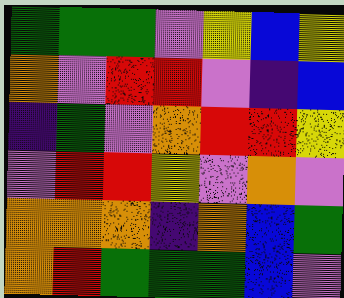[["green", "green", "green", "violet", "yellow", "blue", "yellow"], ["orange", "violet", "red", "red", "violet", "indigo", "blue"], ["indigo", "green", "violet", "orange", "red", "red", "yellow"], ["violet", "red", "red", "yellow", "violet", "orange", "violet"], ["orange", "orange", "orange", "indigo", "orange", "blue", "green"], ["orange", "red", "green", "green", "green", "blue", "violet"]]